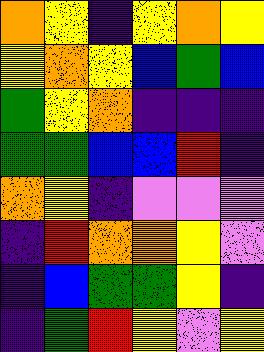[["orange", "yellow", "indigo", "yellow", "orange", "yellow"], ["yellow", "orange", "yellow", "blue", "green", "blue"], ["green", "yellow", "orange", "indigo", "indigo", "indigo"], ["green", "green", "blue", "blue", "red", "indigo"], ["orange", "yellow", "indigo", "violet", "violet", "violet"], ["indigo", "red", "orange", "orange", "yellow", "violet"], ["indigo", "blue", "green", "green", "yellow", "indigo"], ["indigo", "green", "red", "yellow", "violet", "yellow"]]